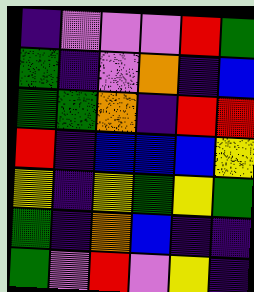[["indigo", "violet", "violet", "violet", "red", "green"], ["green", "indigo", "violet", "orange", "indigo", "blue"], ["green", "green", "orange", "indigo", "red", "red"], ["red", "indigo", "blue", "blue", "blue", "yellow"], ["yellow", "indigo", "yellow", "green", "yellow", "green"], ["green", "indigo", "orange", "blue", "indigo", "indigo"], ["green", "violet", "red", "violet", "yellow", "indigo"]]